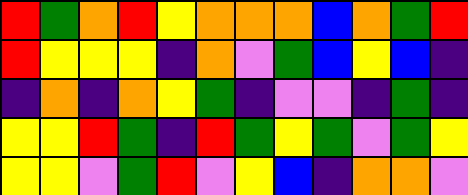[["red", "green", "orange", "red", "yellow", "orange", "orange", "orange", "blue", "orange", "green", "red"], ["red", "yellow", "yellow", "yellow", "indigo", "orange", "violet", "green", "blue", "yellow", "blue", "indigo"], ["indigo", "orange", "indigo", "orange", "yellow", "green", "indigo", "violet", "violet", "indigo", "green", "indigo"], ["yellow", "yellow", "red", "green", "indigo", "red", "green", "yellow", "green", "violet", "green", "yellow"], ["yellow", "yellow", "violet", "green", "red", "violet", "yellow", "blue", "indigo", "orange", "orange", "violet"]]